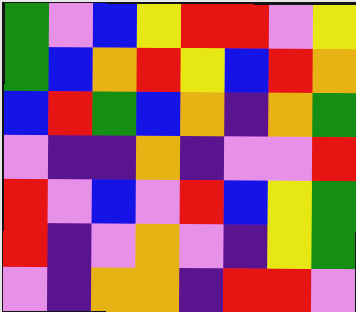[["green", "violet", "blue", "yellow", "red", "red", "violet", "yellow"], ["green", "blue", "orange", "red", "yellow", "blue", "red", "orange"], ["blue", "red", "green", "blue", "orange", "indigo", "orange", "green"], ["violet", "indigo", "indigo", "orange", "indigo", "violet", "violet", "red"], ["red", "violet", "blue", "violet", "red", "blue", "yellow", "green"], ["red", "indigo", "violet", "orange", "violet", "indigo", "yellow", "green"], ["violet", "indigo", "orange", "orange", "indigo", "red", "red", "violet"]]